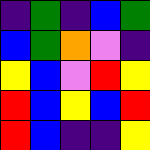[["indigo", "green", "indigo", "blue", "green"], ["blue", "green", "orange", "violet", "indigo"], ["yellow", "blue", "violet", "red", "yellow"], ["red", "blue", "yellow", "blue", "red"], ["red", "blue", "indigo", "indigo", "yellow"]]